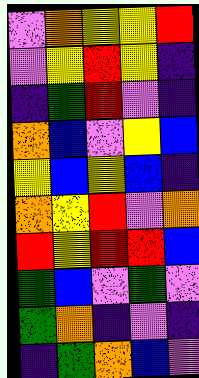[["violet", "orange", "yellow", "yellow", "red"], ["violet", "yellow", "red", "yellow", "indigo"], ["indigo", "green", "red", "violet", "indigo"], ["orange", "blue", "violet", "yellow", "blue"], ["yellow", "blue", "yellow", "blue", "indigo"], ["orange", "yellow", "red", "violet", "orange"], ["red", "yellow", "red", "red", "blue"], ["green", "blue", "violet", "green", "violet"], ["green", "orange", "indigo", "violet", "indigo"], ["indigo", "green", "orange", "blue", "violet"]]